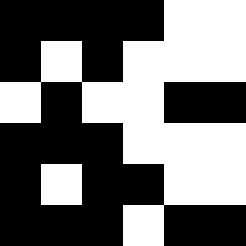[["black", "black", "black", "black", "white", "white"], ["black", "white", "black", "white", "white", "white"], ["white", "black", "white", "white", "black", "black"], ["black", "black", "black", "white", "white", "white"], ["black", "white", "black", "black", "white", "white"], ["black", "black", "black", "white", "black", "black"]]